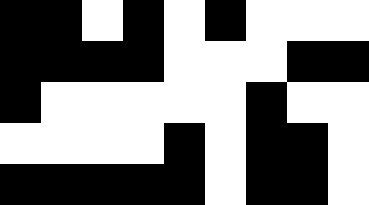[["black", "black", "white", "black", "white", "black", "white", "white", "white"], ["black", "black", "black", "black", "white", "white", "white", "black", "black"], ["black", "white", "white", "white", "white", "white", "black", "white", "white"], ["white", "white", "white", "white", "black", "white", "black", "black", "white"], ["black", "black", "black", "black", "black", "white", "black", "black", "white"]]